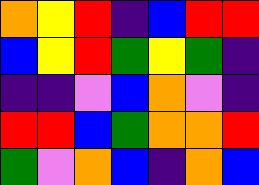[["orange", "yellow", "red", "indigo", "blue", "red", "red"], ["blue", "yellow", "red", "green", "yellow", "green", "indigo"], ["indigo", "indigo", "violet", "blue", "orange", "violet", "indigo"], ["red", "red", "blue", "green", "orange", "orange", "red"], ["green", "violet", "orange", "blue", "indigo", "orange", "blue"]]